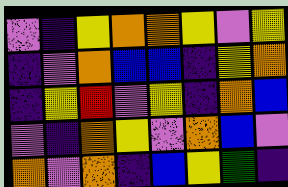[["violet", "indigo", "yellow", "orange", "orange", "yellow", "violet", "yellow"], ["indigo", "violet", "orange", "blue", "blue", "indigo", "yellow", "orange"], ["indigo", "yellow", "red", "violet", "yellow", "indigo", "orange", "blue"], ["violet", "indigo", "orange", "yellow", "violet", "orange", "blue", "violet"], ["orange", "violet", "orange", "indigo", "blue", "yellow", "green", "indigo"]]